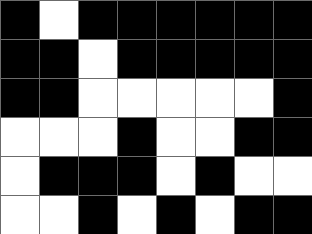[["black", "white", "black", "black", "black", "black", "black", "black"], ["black", "black", "white", "black", "black", "black", "black", "black"], ["black", "black", "white", "white", "white", "white", "white", "black"], ["white", "white", "white", "black", "white", "white", "black", "black"], ["white", "black", "black", "black", "white", "black", "white", "white"], ["white", "white", "black", "white", "black", "white", "black", "black"]]